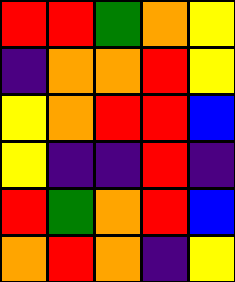[["red", "red", "green", "orange", "yellow"], ["indigo", "orange", "orange", "red", "yellow"], ["yellow", "orange", "red", "red", "blue"], ["yellow", "indigo", "indigo", "red", "indigo"], ["red", "green", "orange", "red", "blue"], ["orange", "red", "orange", "indigo", "yellow"]]